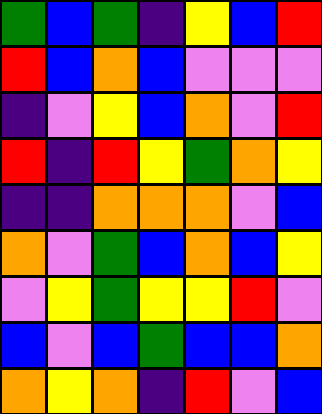[["green", "blue", "green", "indigo", "yellow", "blue", "red"], ["red", "blue", "orange", "blue", "violet", "violet", "violet"], ["indigo", "violet", "yellow", "blue", "orange", "violet", "red"], ["red", "indigo", "red", "yellow", "green", "orange", "yellow"], ["indigo", "indigo", "orange", "orange", "orange", "violet", "blue"], ["orange", "violet", "green", "blue", "orange", "blue", "yellow"], ["violet", "yellow", "green", "yellow", "yellow", "red", "violet"], ["blue", "violet", "blue", "green", "blue", "blue", "orange"], ["orange", "yellow", "orange", "indigo", "red", "violet", "blue"]]